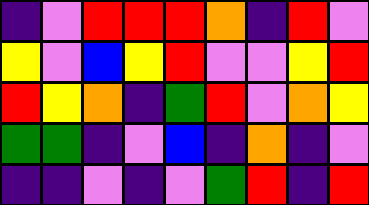[["indigo", "violet", "red", "red", "red", "orange", "indigo", "red", "violet"], ["yellow", "violet", "blue", "yellow", "red", "violet", "violet", "yellow", "red"], ["red", "yellow", "orange", "indigo", "green", "red", "violet", "orange", "yellow"], ["green", "green", "indigo", "violet", "blue", "indigo", "orange", "indigo", "violet"], ["indigo", "indigo", "violet", "indigo", "violet", "green", "red", "indigo", "red"]]